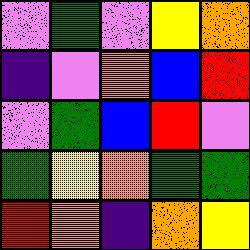[["violet", "green", "violet", "yellow", "orange"], ["indigo", "violet", "orange", "blue", "red"], ["violet", "green", "blue", "red", "violet"], ["green", "yellow", "orange", "green", "green"], ["red", "orange", "indigo", "orange", "yellow"]]